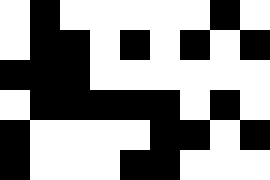[["white", "black", "white", "white", "white", "white", "white", "black", "white"], ["white", "black", "black", "white", "black", "white", "black", "white", "black"], ["black", "black", "black", "white", "white", "white", "white", "white", "white"], ["white", "black", "black", "black", "black", "black", "white", "black", "white"], ["black", "white", "white", "white", "white", "black", "black", "white", "black"], ["black", "white", "white", "white", "black", "black", "white", "white", "white"]]